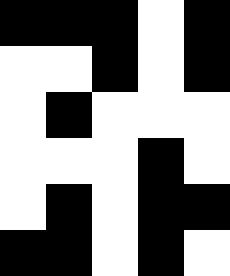[["black", "black", "black", "white", "black"], ["white", "white", "black", "white", "black"], ["white", "black", "white", "white", "white"], ["white", "white", "white", "black", "white"], ["white", "black", "white", "black", "black"], ["black", "black", "white", "black", "white"]]